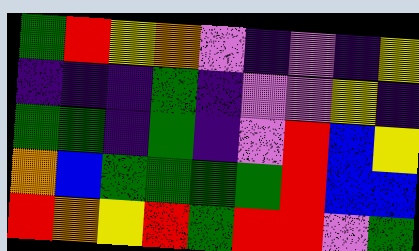[["green", "red", "yellow", "orange", "violet", "indigo", "violet", "indigo", "yellow"], ["indigo", "indigo", "indigo", "green", "indigo", "violet", "violet", "yellow", "indigo"], ["green", "green", "indigo", "green", "indigo", "violet", "red", "blue", "yellow"], ["orange", "blue", "green", "green", "green", "green", "red", "blue", "blue"], ["red", "orange", "yellow", "red", "green", "red", "red", "violet", "green"]]